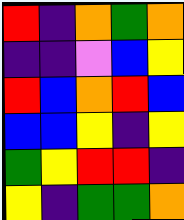[["red", "indigo", "orange", "green", "orange"], ["indigo", "indigo", "violet", "blue", "yellow"], ["red", "blue", "orange", "red", "blue"], ["blue", "blue", "yellow", "indigo", "yellow"], ["green", "yellow", "red", "red", "indigo"], ["yellow", "indigo", "green", "green", "orange"]]